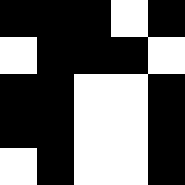[["black", "black", "black", "white", "black"], ["white", "black", "black", "black", "white"], ["black", "black", "white", "white", "black"], ["black", "black", "white", "white", "black"], ["white", "black", "white", "white", "black"]]